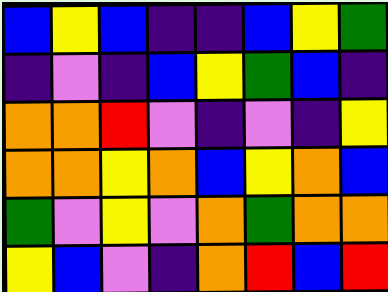[["blue", "yellow", "blue", "indigo", "indigo", "blue", "yellow", "green"], ["indigo", "violet", "indigo", "blue", "yellow", "green", "blue", "indigo"], ["orange", "orange", "red", "violet", "indigo", "violet", "indigo", "yellow"], ["orange", "orange", "yellow", "orange", "blue", "yellow", "orange", "blue"], ["green", "violet", "yellow", "violet", "orange", "green", "orange", "orange"], ["yellow", "blue", "violet", "indigo", "orange", "red", "blue", "red"]]